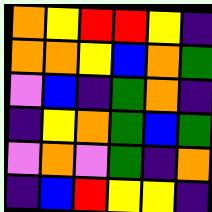[["orange", "yellow", "red", "red", "yellow", "indigo"], ["orange", "orange", "yellow", "blue", "orange", "green"], ["violet", "blue", "indigo", "green", "orange", "indigo"], ["indigo", "yellow", "orange", "green", "blue", "green"], ["violet", "orange", "violet", "green", "indigo", "orange"], ["indigo", "blue", "red", "yellow", "yellow", "indigo"]]